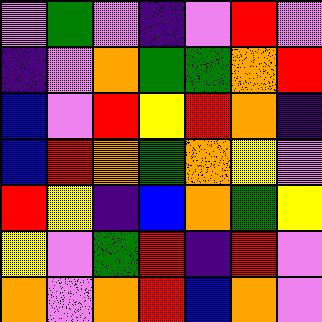[["violet", "green", "violet", "indigo", "violet", "red", "violet"], ["indigo", "violet", "orange", "green", "green", "orange", "red"], ["blue", "violet", "red", "yellow", "red", "orange", "indigo"], ["blue", "red", "orange", "green", "orange", "yellow", "violet"], ["red", "yellow", "indigo", "blue", "orange", "green", "yellow"], ["yellow", "violet", "green", "red", "indigo", "red", "violet"], ["orange", "violet", "orange", "red", "blue", "orange", "violet"]]